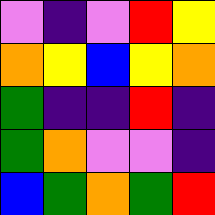[["violet", "indigo", "violet", "red", "yellow"], ["orange", "yellow", "blue", "yellow", "orange"], ["green", "indigo", "indigo", "red", "indigo"], ["green", "orange", "violet", "violet", "indigo"], ["blue", "green", "orange", "green", "red"]]